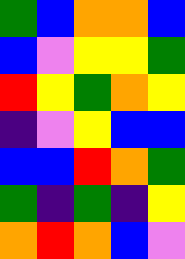[["green", "blue", "orange", "orange", "blue"], ["blue", "violet", "yellow", "yellow", "green"], ["red", "yellow", "green", "orange", "yellow"], ["indigo", "violet", "yellow", "blue", "blue"], ["blue", "blue", "red", "orange", "green"], ["green", "indigo", "green", "indigo", "yellow"], ["orange", "red", "orange", "blue", "violet"]]